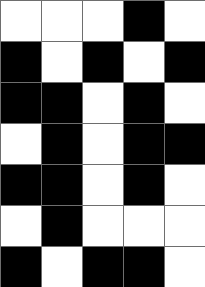[["white", "white", "white", "black", "white"], ["black", "white", "black", "white", "black"], ["black", "black", "white", "black", "white"], ["white", "black", "white", "black", "black"], ["black", "black", "white", "black", "white"], ["white", "black", "white", "white", "white"], ["black", "white", "black", "black", "white"]]